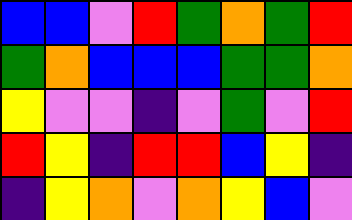[["blue", "blue", "violet", "red", "green", "orange", "green", "red"], ["green", "orange", "blue", "blue", "blue", "green", "green", "orange"], ["yellow", "violet", "violet", "indigo", "violet", "green", "violet", "red"], ["red", "yellow", "indigo", "red", "red", "blue", "yellow", "indigo"], ["indigo", "yellow", "orange", "violet", "orange", "yellow", "blue", "violet"]]